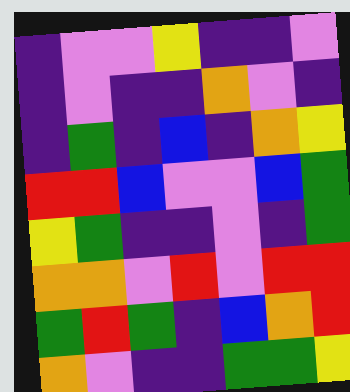[["indigo", "violet", "violet", "yellow", "indigo", "indigo", "violet"], ["indigo", "violet", "indigo", "indigo", "orange", "violet", "indigo"], ["indigo", "green", "indigo", "blue", "indigo", "orange", "yellow"], ["red", "red", "blue", "violet", "violet", "blue", "green"], ["yellow", "green", "indigo", "indigo", "violet", "indigo", "green"], ["orange", "orange", "violet", "red", "violet", "red", "red"], ["green", "red", "green", "indigo", "blue", "orange", "red"], ["orange", "violet", "indigo", "indigo", "green", "green", "yellow"]]